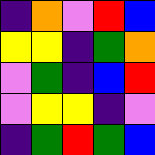[["indigo", "orange", "violet", "red", "blue"], ["yellow", "yellow", "indigo", "green", "orange"], ["violet", "green", "indigo", "blue", "red"], ["violet", "yellow", "yellow", "indigo", "violet"], ["indigo", "green", "red", "green", "blue"]]